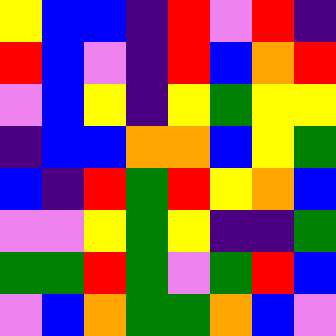[["yellow", "blue", "blue", "indigo", "red", "violet", "red", "indigo"], ["red", "blue", "violet", "indigo", "red", "blue", "orange", "red"], ["violet", "blue", "yellow", "indigo", "yellow", "green", "yellow", "yellow"], ["indigo", "blue", "blue", "orange", "orange", "blue", "yellow", "green"], ["blue", "indigo", "red", "green", "red", "yellow", "orange", "blue"], ["violet", "violet", "yellow", "green", "yellow", "indigo", "indigo", "green"], ["green", "green", "red", "green", "violet", "green", "red", "blue"], ["violet", "blue", "orange", "green", "green", "orange", "blue", "violet"]]